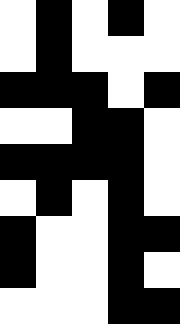[["white", "black", "white", "black", "white"], ["white", "black", "white", "white", "white"], ["black", "black", "black", "white", "black"], ["white", "white", "black", "black", "white"], ["black", "black", "black", "black", "white"], ["white", "black", "white", "black", "white"], ["black", "white", "white", "black", "black"], ["black", "white", "white", "black", "white"], ["white", "white", "white", "black", "black"]]